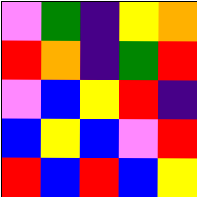[["violet", "green", "indigo", "yellow", "orange"], ["red", "orange", "indigo", "green", "red"], ["violet", "blue", "yellow", "red", "indigo"], ["blue", "yellow", "blue", "violet", "red"], ["red", "blue", "red", "blue", "yellow"]]